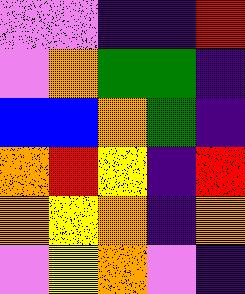[["violet", "violet", "indigo", "indigo", "red"], ["violet", "orange", "green", "green", "indigo"], ["blue", "blue", "orange", "green", "indigo"], ["orange", "red", "yellow", "indigo", "red"], ["orange", "yellow", "orange", "indigo", "orange"], ["violet", "yellow", "orange", "violet", "indigo"]]